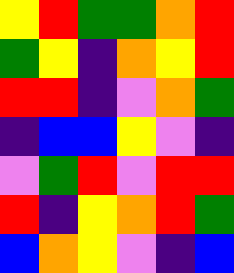[["yellow", "red", "green", "green", "orange", "red"], ["green", "yellow", "indigo", "orange", "yellow", "red"], ["red", "red", "indigo", "violet", "orange", "green"], ["indigo", "blue", "blue", "yellow", "violet", "indigo"], ["violet", "green", "red", "violet", "red", "red"], ["red", "indigo", "yellow", "orange", "red", "green"], ["blue", "orange", "yellow", "violet", "indigo", "blue"]]